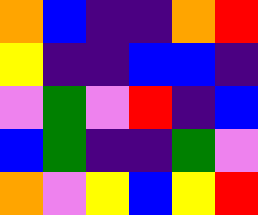[["orange", "blue", "indigo", "indigo", "orange", "red"], ["yellow", "indigo", "indigo", "blue", "blue", "indigo"], ["violet", "green", "violet", "red", "indigo", "blue"], ["blue", "green", "indigo", "indigo", "green", "violet"], ["orange", "violet", "yellow", "blue", "yellow", "red"]]